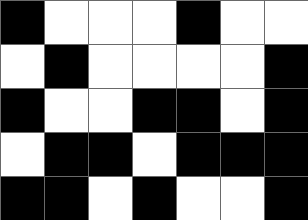[["black", "white", "white", "white", "black", "white", "white"], ["white", "black", "white", "white", "white", "white", "black"], ["black", "white", "white", "black", "black", "white", "black"], ["white", "black", "black", "white", "black", "black", "black"], ["black", "black", "white", "black", "white", "white", "black"]]